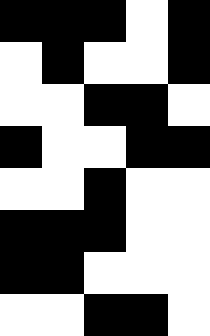[["black", "black", "black", "white", "black"], ["white", "black", "white", "white", "black"], ["white", "white", "black", "black", "white"], ["black", "white", "white", "black", "black"], ["white", "white", "black", "white", "white"], ["black", "black", "black", "white", "white"], ["black", "black", "white", "white", "white"], ["white", "white", "black", "black", "white"]]